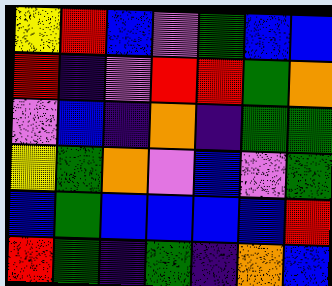[["yellow", "red", "blue", "violet", "green", "blue", "blue"], ["red", "indigo", "violet", "red", "red", "green", "orange"], ["violet", "blue", "indigo", "orange", "indigo", "green", "green"], ["yellow", "green", "orange", "violet", "blue", "violet", "green"], ["blue", "green", "blue", "blue", "blue", "blue", "red"], ["red", "green", "indigo", "green", "indigo", "orange", "blue"]]